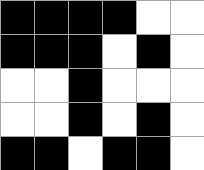[["black", "black", "black", "black", "white", "white"], ["black", "black", "black", "white", "black", "white"], ["white", "white", "black", "white", "white", "white"], ["white", "white", "black", "white", "black", "white"], ["black", "black", "white", "black", "black", "white"]]